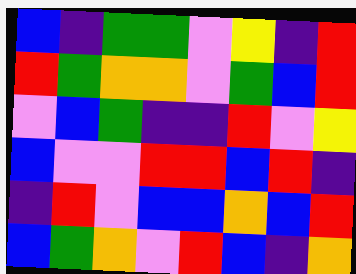[["blue", "indigo", "green", "green", "violet", "yellow", "indigo", "red"], ["red", "green", "orange", "orange", "violet", "green", "blue", "red"], ["violet", "blue", "green", "indigo", "indigo", "red", "violet", "yellow"], ["blue", "violet", "violet", "red", "red", "blue", "red", "indigo"], ["indigo", "red", "violet", "blue", "blue", "orange", "blue", "red"], ["blue", "green", "orange", "violet", "red", "blue", "indigo", "orange"]]